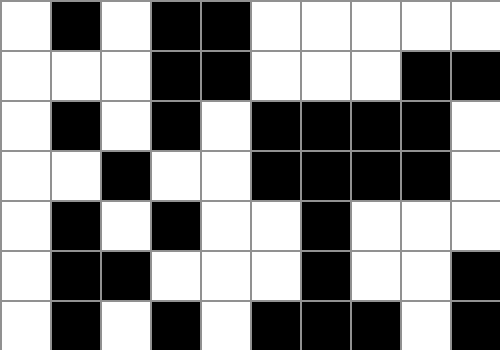[["white", "black", "white", "black", "black", "white", "white", "white", "white", "white"], ["white", "white", "white", "black", "black", "white", "white", "white", "black", "black"], ["white", "black", "white", "black", "white", "black", "black", "black", "black", "white"], ["white", "white", "black", "white", "white", "black", "black", "black", "black", "white"], ["white", "black", "white", "black", "white", "white", "black", "white", "white", "white"], ["white", "black", "black", "white", "white", "white", "black", "white", "white", "black"], ["white", "black", "white", "black", "white", "black", "black", "black", "white", "black"]]